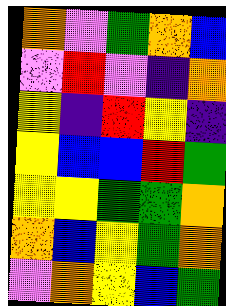[["orange", "violet", "green", "orange", "blue"], ["violet", "red", "violet", "indigo", "orange"], ["yellow", "indigo", "red", "yellow", "indigo"], ["yellow", "blue", "blue", "red", "green"], ["yellow", "yellow", "green", "green", "orange"], ["orange", "blue", "yellow", "green", "orange"], ["violet", "orange", "yellow", "blue", "green"]]